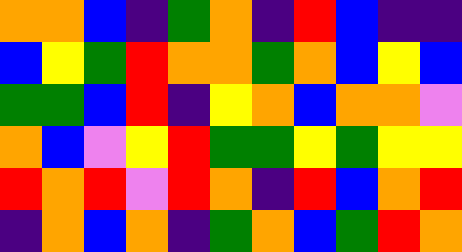[["orange", "orange", "blue", "indigo", "green", "orange", "indigo", "red", "blue", "indigo", "indigo"], ["blue", "yellow", "green", "red", "orange", "orange", "green", "orange", "blue", "yellow", "blue"], ["green", "green", "blue", "red", "indigo", "yellow", "orange", "blue", "orange", "orange", "violet"], ["orange", "blue", "violet", "yellow", "red", "green", "green", "yellow", "green", "yellow", "yellow"], ["red", "orange", "red", "violet", "red", "orange", "indigo", "red", "blue", "orange", "red"], ["indigo", "orange", "blue", "orange", "indigo", "green", "orange", "blue", "green", "red", "orange"]]